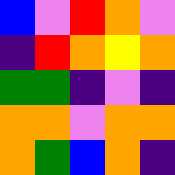[["blue", "violet", "red", "orange", "violet"], ["indigo", "red", "orange", "yellow", "orange"], ["green", "green", "indigo", "violet", "indigo"], ["orange", "orange", "violet", "orange", "orange"], ["orange", "green", "blue", "orange", "indigo"]]